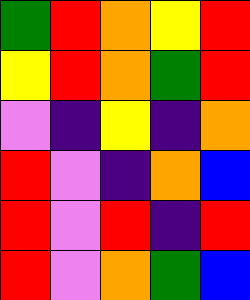[["green", "red", "orange", "yellow", "red"], ["yellow", "red", "orange", "green", "red"], ["violet", "indigo", "yellow", "indigo", "orange"], ["red", "violet", "indigo", "orange", "blue"], ["red", "violet", "red", "indigo", "red"], ["red", "violet", "orange", "green", "blue"]]